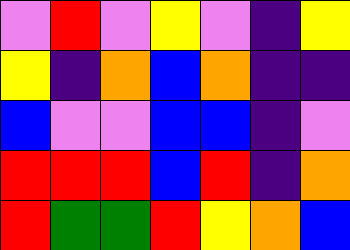[["violet", "red", "violet", "yellow", "violet", "indigo", "yellow"], ["yellow", "indigo", "orange", "blue", "orange", "indigo", "indigo"], ["blue", "violet", "violet", "blue", "blue", "indigo", "violet"], ["red", "red", "red", "blue", "red", "indigo", "orange"], ["red", "green", "green", "red", "yellow", "orange", "blue"]]